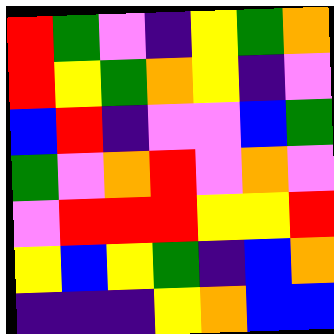[["red", "green", "violet", "indigo", "yellow", "green", "orange"], ["red", "yellow", "green", "orange", "yellow", "indigo", "violet"], ["blue", "red", "indigo", "violet", "violet", "blue", "green"], ["green", "violet", "orange", "red", "violet", "orange", "violet"], ["violet", "red", "red", "red", "yellow", "yellow", "red"], ["yellow", "blue", "yellow", "green", "indigo", "blue", "orange"], ["indigo", "indigo", "indigo", "yellow", "orange", "blue", "blue"]]